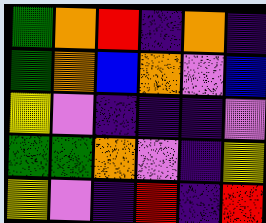[["green", "orange", "red", "indigo", "orange", "indigo"], ["green", "orange", "blue", "orange", "violet", "blue"], ["yellow", "violet", "indigo", "indigo", "indigo", "violet"], ["green", "green", "orange", "violet", "indigo", "yellow"], ["yellow", "violet", "indigo", "red", "indigo", "red"]]